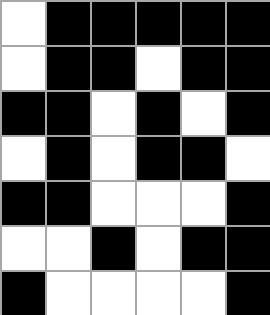[["white", "black", "black", "black", "black", "black"], ["white", "black", "black", "white", "black", "black"], ["black", "black", "white", "black", "white", "black"], ["white", "black", "white", "black", "black", "white"], ["black", "black", "white", "white", "white", "black"], ["white", "white", "black", "white", "black", "black"], ["black", "white", "white", "white", "white", "black"]]